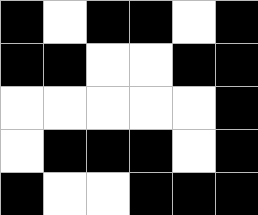[["black", "white", "black", "black", "white", "black"], ["black", "black", "white", "white", "black", "black"], ["white", "white", "white", "white", "white", "black"], ["white", "black", "black", "black", "white", "black"], ["black", "white", "white", "black", "black", "black"]]